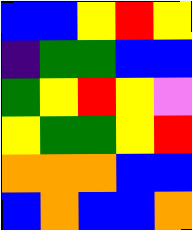[["blue", "blue", "yellow", "red", "yellow"], ["indigo", "green", "green", "blue", "blue"], ["green", "yellow", "red", "yellow", "violet"], ["yellow", "green", "green", "yellow", "red"], ["orange", "orange", "orange", "blue", "blue"], ["blue", "orange", "blue", "blue", "orange"]]